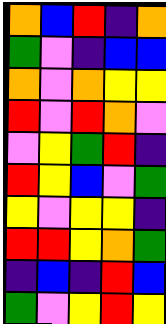[["orange", "blue", "red", "indigo", "orange"], ["green", "violet", "indigo", "blue", "blue"], ["orange", "violet", "orange", "yellow", "yellow"], ["red", "violet", "red", "orange", "violet"], ["violet", "yellow", "green", "red", "indigo"], ["red", "yellow", "blue", "violet", "green"], ["yellow", "violet", "yellow", "yellow", "indigo"], ["red", "red", "yellow", "orange", "green"], ["indigo", "blue", "indigo", "red", "blue"], ["green", "violet", "yellow", "red", "yellow"]]